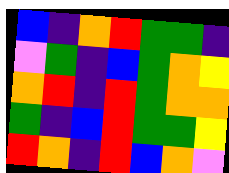[["blue", "indigo", "orange", "red", "green", "green", "indigo"], ["violet", "green", "indigo", "blue", "green", "orange", "yellow"], ["orange", "red", "indigo", "red", "green", "orange", "orange"], ["green", "indigo", "blue", "red", "green", "green", "yellow"], ["red", "orange", "indigo", "red", "blue", "orange", "violet"]]